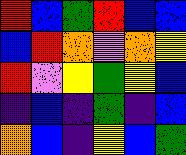[["red", "blue", "green", "red", "blue", "blue"], ["blue", "red", "orange", "violet", "orange", "yellow"], ["red", "violet", "yellow", "green", "yellow", "blue"], ["indigo", "blue", "indigo", "green", "indigo", "blue"], ["orange", "blue", "indigo", "yellow", "blue", "green"]]